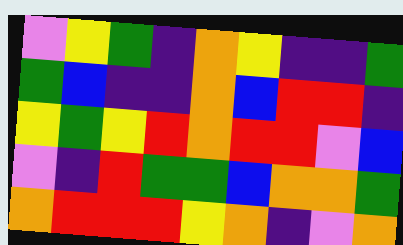[["violet", "yellow", "green", "indigo", "orange", "yellow", "indigo", "indigo", "green"], ["green", "blue", "indigo", "indigo", "orange", "blue", "red", "red", "indigo"], ["yellow", "green", "yellow", "red", "orange", "red", "red", "violet", "blue"], ["violet", "indigo", "red", "green", "green", "blue", "orange", "orange", "green"], ["orange", "red", "red", "red", "yellow", "orange", "indigo", "violet", "orange"]]